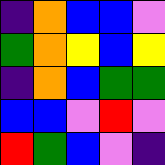[["indigo", "orange", "blue", "blue", "violet"], ["green", "orange", "yellow", "blue", "yellow"], ["indigo", "orange", "blue", "green", "green"], ["blue", "blue", "violet", "red", "violet"], ["red", "green", "blue", "violet", "indigo"]]